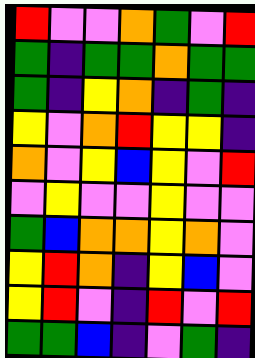[["red", "violet", "violet", "orange", "green", "violet", "red"], ["green", "indigo", "green", "green", "orange", "green", "green"], ["green", "indigo", "yellow", "orange", "indigo", "green", "indigo"], ["yellow", "violet", "orange", "red", "yellow", "yellow", "indigo"], ["orange", "violet", "yellow", "blue", "yellow", "violet", "red"], ["violet", "yellow", "violet", "violet", "yellow", "violet", "violet"], ["green", "blue", "orange", "orange", "yellow", "orange", "violet"], ["yellow", "red", "orange", "indigo", "yellow", "blue", "violet"], ["yellow", "red", "violet", "indigo", "red", "violet", "red"], ["green", "green", "blue", "indigo", "violet", "green", "indigo"]]